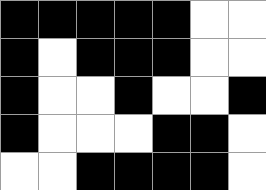[["black", "black", "black", "black", "black", "white", "white"], ["black", "white", "black", "black", "black", "white", "white"], ["black", "white", "white", "black", "white", "white", "black"], ["black", "white", "white", "white", "black", "black", "white"], ["white", "white", "black", "black", "black", "black", "white"]]